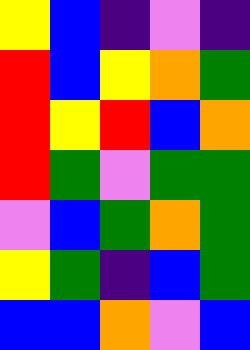[["yellow", "blue", "indigo", "violet", "indigo"], ["red", "blue", "yellow", "orange", "green"], ["red", "yellow", "red", "blue", "orange"], ["red", "green", "violet", "green", "green"], ["violet", "blue", "green", "orange", "green"], ["yellow", "green", "indigo", "blue", "green"], ["blue", "blue", "orange", "violet", "blue"]]